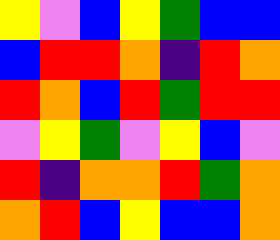[["yellow", "violet", "blue", "yellow", "green", "blue", "blue"], ["blue", "red", "red", "orange", "indigo", "red", "orange"], ["red", "orange", "blue", "red", "green", "red", "red"], ["violet", "yellow", "green", "violet", "yellow", "blue", "violet"], ["red", "indigo", "orange", "orange", "red", "green", "orange"], ["orange", "red", "blue", "yellow", "blue", "blue", "orange"]]